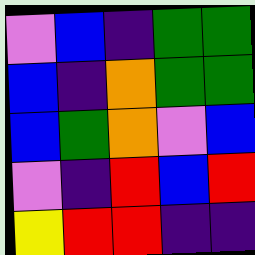[["violet", "blue", "indigo", "green", "green"], ["blue", "indigo", "orange", "green", "green"], ["blue", "green", "orange", "violet", "blue"], ["violet", "indigo", "red", "blue", "red"], ["yellow", "red", "red", "indigo", "indigo"]]